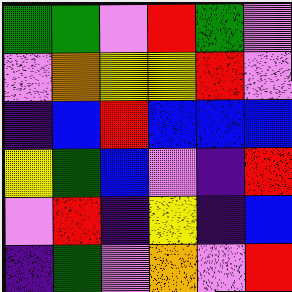[["green", "green", "violet", "red", "green", "violet"], ["violet", "orange", "yellow", "yellow", "red", "violet"], ["indigo", "blue", "red", "blue", "blue", "blue"], ["yellow", "green", "blue", "violet", "indigo", "red"], ["violet", "red", "indigo", "yellow", "indigo", "blue"], ["indigo", "green", "violet", "orange", "violet", "red"]]